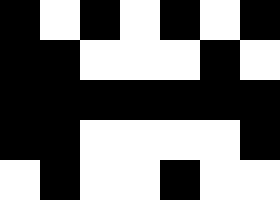[["black", "white", "black", "white", "black", "white", "black"], ["black", "black", "white", "white", "white", "black", "white"], ["black", "black", "black", "black", "black", "black", "black"], ["black", "black", "white", "white", "white", "white", "black"], ["white", "black", "white", "white", "black", "white", "white"]]